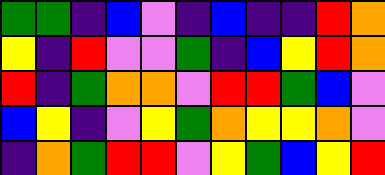[["green", "green", "indigo", "blue", "violet", "indigo", "blue", "indigo", "indigo", "red", "orange"], ["yellow", "indigo", "red", "violet", "violet", "green", "indigo", "blue", "yellow", "red", "orange"], ["red", "indigo", "green", "orange", "orange", "violet", "red", "red", "green", "blue", "violet"], ["blue", "yellow", "indigo", "violet", "yellow", "green", "orange", "yellow", "yellow", "orange", "violet"], ["indigo", "orange", "green", "red", "red", "violet", "yellow", "green", "blue", "yellow", "red"]]